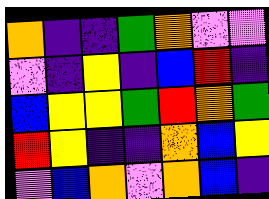[["orange", "indigo", "indigo", "green", "orange", "violet", "violet"], ["violet", "indigo", "yellow", "indigo", "blue", "red", "indigo"], ["blue", "yellow", "yellow", "green", "red", "orange", "green"], ["red", "yellow", "indigo", "indigo", "orange", "blue", "yellow"], ["violet", "blue", "orange", "violet", "orange", "blue", "indigo"]]